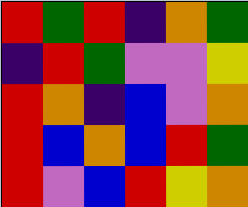[["red", "green", "red", "indigo", "orange", "green"], ["indigo", "red", "green", "violet", "violet", "yellow"], ["red", "orange", "indigo", "blue", "violet", "orange"], ["red", "blue", "orange", "blue", "red", "green"], ["red", "violet", "blue", "red", "yellow", "orange"]]